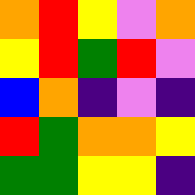[["orange", "red", "yellow", "violet", "orange"], ["yellow", "red", "green", "red", "violet"], ["blue", "orange", "indigo", "violet", "indigo"], ["red", "green", "orange", "orange", "yellow"], ["green", "green", "yellow", "yellow", "indigo"]]